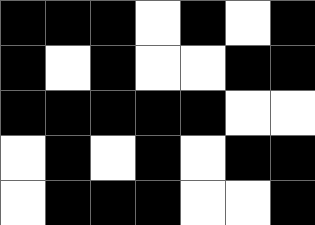[["black", "black", "black", "white", "black", "white", "black"], ["black", "white", "black", "white", "white", "black", "black"], ["black", "black", "black", "black", "black", "white", "white"], ["white", "black", "white", "black", "white", "black", "black"], ["white", "black", "black", "black", "white", "white", "black"]]